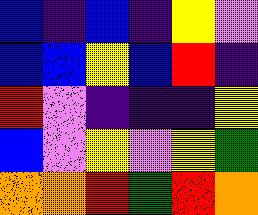[["blue", "indigo", "blue", "indigo", "yellow", "violet"], ["blue", "blue", "yellow", "blue", "red", "indigo"], ["red", "violet", "indigo", "indigo", "indigo", "yellow"], ["blue", "violet", "yellow", "violet", "yellow", "green"], ["orange", "orange", "red", "green", "red", "orange"]]